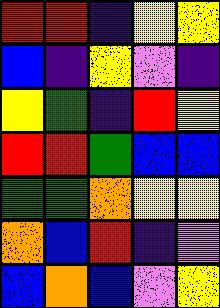[["red", "red", "indigo", "yellow", "yellow"], ["blue", "indigo", "yellow", "violet", "indigo"], ["yellow", "green", "indigo", "red", "yellow"], ["red", "red", "green", "blue", "blue"], ["green", "green", "orange", "yellow", "yellow"], ["orange", "blue", "red", "indigo", "violet"], ["blue", "orange", "blue", "violet", "yellow"]]